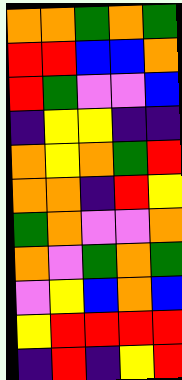[["orange", "orange", "green", "orange", "green"], ["red", "red", "blue", "blue", "orange"], ["red", "green", "violet", "violet", "blue"], ["indigo", "yellow", "yellow", "indigo", "indigo"], ["orange", "yellow", "orange", "green", "red"], ["orange", "orange", "indigo", "red", "yellow"], ["green", "orange", "violet", "violet", "orange"], ["orange", "violet", "green", "orange", "green"], ["violet", "yellow", "blue", "orange", "blue"], ["yellow", "red", "red", "red", "red"], ["indigo", "red", "indigo", "yellow", "red"]]